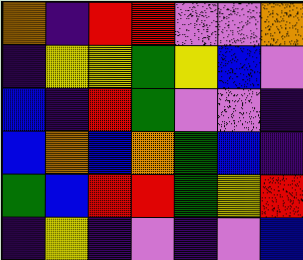[["orange", "indigo", "red", "red", "violet", "violet", "orange"], ["indigo", "yellow", "yellow", "green", "yellow", "blue", "violet"], ["blue", "indigo", "red", "green", "violet", "violet", "indigo"], ["blue", "orange", "blue", "orange", "green", "blue", "indigo"], ["green", "blue", "red", "red", "green", "yellow", "red"], ["indigo", "yellow", "indigo", "violet", "indigo", "violet", "blue"]]